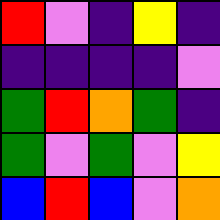[["red", "violet", "indigo", "yellow", "indigo"], ["indigo", "indigo", "indigo", "indigo", "violet"], ["green", "red", "orange", "green", "indigo"], ["green", "violet", "green", "violet", "yellow"], ["blue", "red", "blue", "violet", "orange"]]